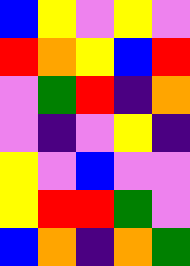[["blue", "yellow", "violet", "yellow", "violet"], ["red", "orange", "yellow", "blue", "red"], ["violet", "green", "red", "indigo", "orange"], ["violet", "indigo", "violet", "yellow", "indigo"], ["yellow", "violet", "blue", "violet", "violet"], ["yellow", "red", "red", "green", "violet"], ["blue", "orange", "indigo", "orange", "green"]]